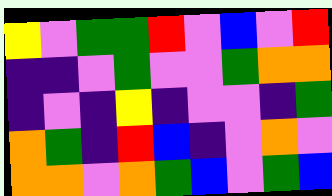[["yellow", "violet", "green", "green", "red", "violet", "blue", "violet", "red"], ["indigo", "indigo", "violet", "green", "violet", "violet", "green", "orange", "orange"], ["indigo", "violet", "indigo", "yellow", "indigo", "violet", "violet", "indigo", "green"], ["orange", "green", "indigo", "red", "blue", "indigo", "violet", "orange", "violet"], ["orange", "orange", "violet", "orange", "green", "blue", "violet", "green", "blue"]]